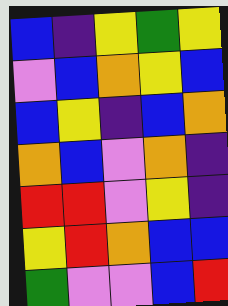[["blue", "indigo", "yellow", "green", "yellow"], ["violet", "blue", "orange", "yellow", "blue"], ["blue", "yellow", "indigo", "blue", "orange"], ["orange", "blue", "violet", "orange", "indigo"], ["red", "red", "violet", "yellow", "indigo"], ["yellow", "red", "orange", "blue", "blue"], ["green", "violet", "violet", "blue", "red"]]